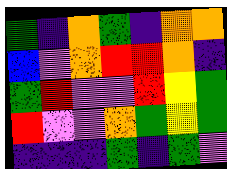[["green", "indigo", "orange", "green", "indigo", "orange", "orange"], ["blue", "violet", "orange", "red", "red", "orange", "indigo"], ["green", "red", "violet", "violet", "red", "yellow", "green"], ["red", "violet", "violet", "orange", "green", "yellow", "green"], ["indigo", "indigo", "indigo", "green", "indigo", "green", "violet"]]